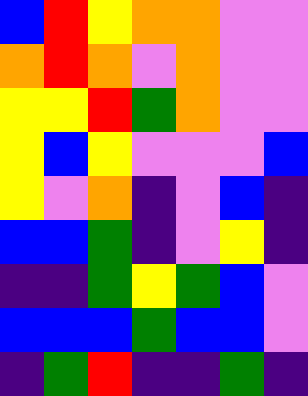[["blue", "red", "yellow", "orange", "orange", "violet", "violet"], ["orange", "red", "orange", "violet", "orange", "violet", "violet"], ["yellow", "yellow", "red", "green", "orange", "violet", "violet"], ["yellow", "blue", "yellow", "violet", "violet", "violet", "blue"], ["yellow", "violet", "orange", "indigo", "violet", "blue", "indigo"], ["blue", "blue", "green", "indigo", "violet", "yellow", "indigo"], ["indigo", "indigo", "green", "yellow", "green", "blue", "violet"], ["blue", "blue", "blue", "green", "blue", "blue", "violet"], ["indigo", "green", "red", "indigo", "indigo", "green", "indigo"]]